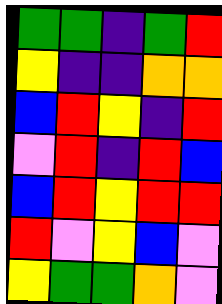[["green", "green", "indigo", "green", "red"], ["yellow", "indigo", "indigo", "orange", "orange"], ["blue", "red", "yellow", "indigo", "red"], ["violet", "red", "indigo", "red", "blue"], ["blue", "red", "yellow", "red", "red"], ["red", "violet", "yellow", "blue", "violet"], ["yellow", "green", "green", "orange", "violet"]]